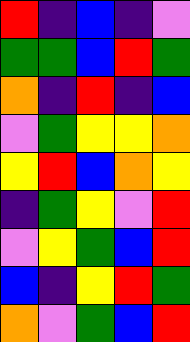[["red", "indigo", "blue", "indigo", "violet"], ["green", "green", "blue", "red", "green"], ["orange", "indigo", "red", "indigo", "blue"], ["violet", "green", "yellow", "yellow", "orange"], ["yellow", "red", "blue", "orange", "yellow"], ["indigo", "green", "yellow", "violet", "red"], ["violet", "yellow", "green", "blue", "red"], ["blue", "indigo", "yellow", "red", "green"], ["orange", "violet", "green", "blue", "red"]]